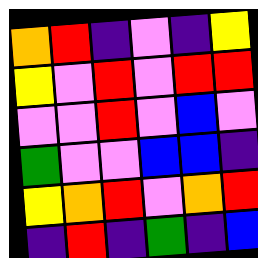[["orange", "red", "indigo", "violet", "indigo", "yellow"], ["yellow", "violet", "red", "violet", "red", "red"], ["violet", "violet", "red", "violet", "blue", "violet"], ["green", "violet", "violet", "blue", "blue", "indigo"], ["yellow", "orange", "red", "violet", "orange", "red"], ["indigo", "red", "indigo", "green", "indigo", "blue"]]